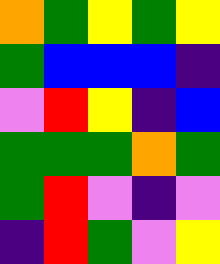[["orange", "green", "yellow", "green", "yellow"], ["green", "blue", "blue", "blue", "indigo"], ["violet", "red", "yellow", "indigo", "blue"], ["green", "green", "green", "orange", "green"], ["green", "red", "violet", "indigo", "violet"], ["indigo", "red", "green", "violet", "yellow"]]